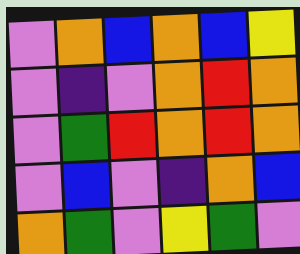[["violet", "orange", "blue", "orange", "blue", "yellow"], ["violet", "indigo", "violet", "orange", "red", "orange"], ["violet", "green", "red", "orange", "red", "orange"], ["violet", "blue", "violet", "indigo", "orange", "blue"], ["orange", "green", "violet", "yellow", "green", "violet"]]